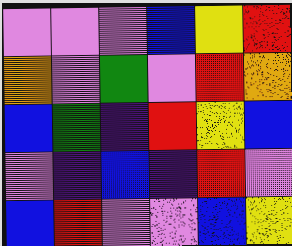[["violet", "violet", "violet", "blue", "yellow", "red"], ["orange", "violet", "green", "violet", "red", "orange"], ["blue", "green", "indigo", "red", "yellow", "blue"], ["violet", "indigo", "blue", "indigo", "red", "violet"], ["blue", "red", "violet", "violet", "blue", "yellow"]]